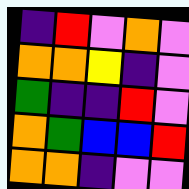[["indigo", "red", "violet", "orange", "violet"], ["orange", "orange", "yellow", "indigo", "violet"], ["green", "indigo", "indigo", "red", "violet"], ["orange", "green", "blue", "blue", "red"], ["orange", "orange", "indigo", "violet", "violet"]]